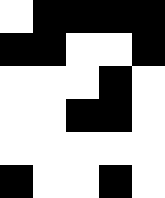[["white", "black", "black", "black", "black"], ["black", "black", "white", "white", "black"], ["white", "white", "white", "black", "white"], ["white", "white", "black", "black", "white"], ["white", "white", "white", "white", "white"], ["black", "white", "white", "black", "white"]]